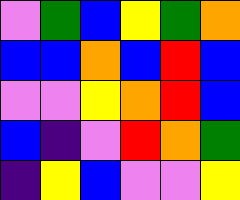[["violet", "green", "blue", "yellow", "green", "orange"], ["blue", "blue", "orange", "blue", "red", "blue"], ["violet", "violet", "yellow", "orange", "red", "blue"], ["blue", "indigo", "violet", "red", "orange", "green"], ["indigo", "yellow", "blue", "violet", "violet", "yellow"]]